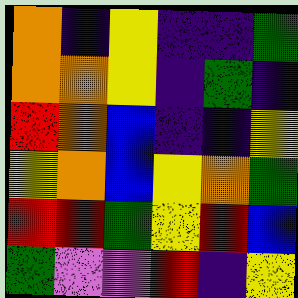[["orange", "indigo", "yellow", "indigo", "indigo", "green"], ["orange", "orange", "yellow", "indigo", "green", "indigo"], ["red", "orange", "blue", "indigo", "indigo", "yellow"], ["yellow", "orange", "blue", "yellow", "orange", "green"], ["red", "red", "green", "yellow", "red", "blue"], ["green", "violet", "violet", "red", "indigo", "yellow"]]